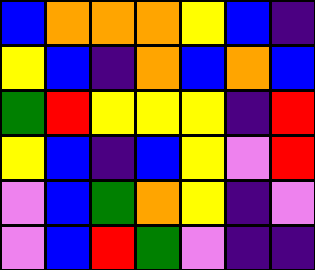[["blue", "orange", "orange", "orange", "yellow", "blue", "indigo"], ["yellow", "blue", "indigo", "orange", "blue", "orange", "blue"], ["green", "red", "yellow", "yellow", "yellow", "indigo", "red"], ["yellow", "blue", "indigo", "blue", "yellow", "violet", "red"], ["violet", "blue", "green", "orange", "yellow", "indigo", "violet"], ["violet", "blue", "red", "green", "violet", "indigo", "indigo"]]